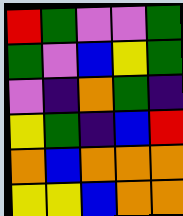[["red", "green", "violet", "violet", "green"], ["green", "violet", "blue", "yellow", "green"], ["violet", "indigo", "orange", "green", "indigo"], ["yellow", "green", "indigo", "blue", "red"], ["orange", "blue", "orange", "orange", "orange"], ["yellow", "yellow", "blue", "orange", "orange"]]